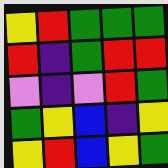[["yellow", "red", "green", "green", "green"], ["red", "indigo", "green", "red", "red"], ["violet", "indigo", "violet", "red", "green"], ["green", "yellow", "blue", "indigo", "yellow"], ["yellow", "red", "blue", "yellow", "green"]]